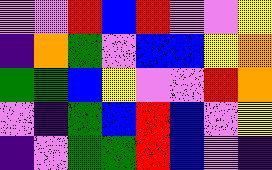[["violet", "violet", "red", "blue", "red", "violet", "violet", "yellow"], ["indigo", "orange", "green", "violet", "blue", "blue", "yellow", "orange"], ["green", "green", "blue", "yellow", "violet", "violet", "red", "orange"], ["violet", "indigo", "green", "blue", "red", "blue", "violet", "yellow"], ["indigo", "violet", "green", "green", "red", "blue", "violet", "indigo"]]